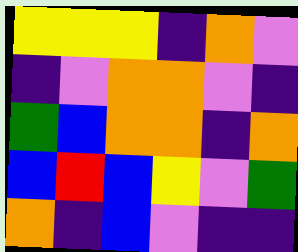[["yellow", "yellow", "yellow", "indigo", "orange", "violet"], ["indigo", "violet", "orange", "orange", "violet", "indigo"], ["green", "blue", "orange", "orange", "indigo", "orange"], ["blue", "red", "blue", "yellow", "violet", "green"], ["orange", "indigo", "blue", "violet", "indigo", "indigo"]]